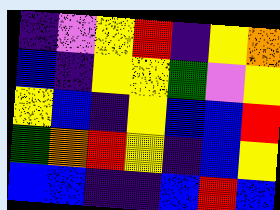[["indigo", "violet", "yellow", "red", "indigo", "yellow", "orange"], ["blue", "indigo", "yellow", "yellow", "green", "violet", "yellow"], ["yellow", "blue", "indigo", "yellow", "blue", "blue", "red"], ["green", "orange", "red", "yellow", "indigo", "blue", "yellow"], ["blue", "blue", "indigo", "indigo", "blue", "red", "blue"]]